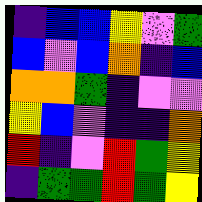[["indigo", "blue", "blue", "yellow", "violet", "green"], ["blue", "violet", "blue", "orange", "indigo", "blue"], ["orange", "orange", "green", "indigo", "violet", "violet"], ["yellow", "blue", "violet", "indigo", "indigo", "orange"], ["red", "indigo", "violet", "red", "green", "yellow"], ["indigo", "green", "green", "red", "green", "yellow"]]